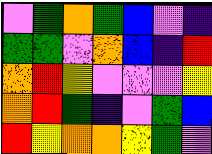[["violet", "green", "orange", "green", "blue", "violet", "indigo"], ["green", "green", "violet", "orange", "blue", "indigo", "red"], ["orange", "red", "yellow", "violet", "violet", "violet", "yellow"], ["orange", "red", "green", "indigo", "violet", "green", "blue"], ["red", "yellow", "orange", "orange", "yellow", "green", "violet"]]